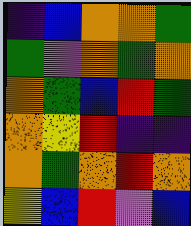[["indigo", "blue", "orange", "orange", "green"], ["green", "violet", "orange", "green", "orange"], ["orange", "green", "blue", "red", "green"], ["orange", "yellow", "red", "indigo", "indigo"], ["orange", "green", "orange", "red", "orange"], ["yellow", "blue", "red", "violet", "blue"]]